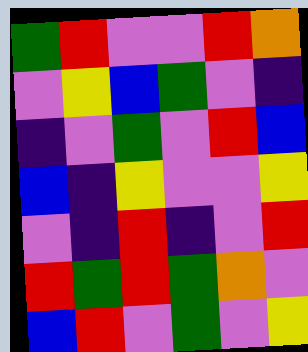[["green", "red", "violet", "violet", "red", "orange"], ["violet", "yellow", "blue", "green", "violet", "indigo"], ["indigo", "violet", "green", "violet", "red", "blue"], ["blue", "indigo", "yellow", "violet", "violet", "yellow"], ["violet", "indigo", "red", "indigo", "violet", "red"], ["red", "green", "red", "green", "orange", "violet"], ["blue", "red", "violet", "green", "violet", "yellow"]]